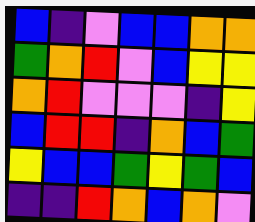[["blue", "indigo", "violet", "blue", "blue", "orange", "orange"], ["green", "orange", "red", "violet", "blue", "yellow", "yellow"], ["orange", "red", "violet", "violet", "violet", "indigo", "yellow"], ["blue", "red", "red", "indigo", "orange", "blue", "green"], ["yellow", "blue", "blue", "green", "yellow", "green", "blue"], ["indigo", "indigo", "red", "orange", "blue", "orange", "violet"]]